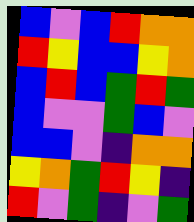[["blue", "violet", "blue", "red", "orange", "orange"], ["red", "yellow", "blue", "blue", "yellow", "orange"], ["blue", "red", "blue", "green", "red", "green"], ["blue", "violet", "violet", "green", "blue", "violet"], ["blue", "blue", "violet", "indigo", "orange", "orange"], ["yellow", "orange", "green", "red", "yellow", "indigo"], ["red", "violet", "green", "indigo", "violet", "green"]]